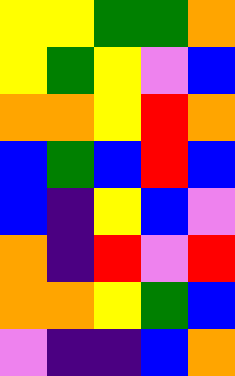[["yellow", "yellow", "green", "green", "orange"], ["yellow", "green", "yellow", "violet", "blue"], ["orange", "orange", "yellow", "red", "orange"], ["blue", "green", "blue", "red", "blue"], ["blue", "indigo", "yellow", "blue", "violet"], ["orange", "indigo", "red", "violet", "red"], ["orange", "orange", "yellow", "green", "blue"], ["violet", "indigo", "indigo", "blue", "orange"]]